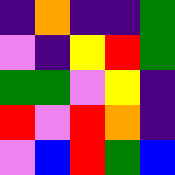[["indigo", "orange", "indigo", "indigo", "green"], ["violet", "indigo", "yellow", "red", "green"], ["green", "green", "violet", "yellow", "indigo"], ["red", "violet", "red", "orange", "indigo"], ["violet", "blue", "red", "green", "blue"]]